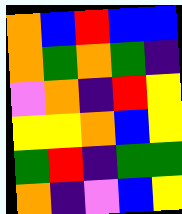[["orange", "blue", "red", "blue", "blue"], ["orange", "green", "orange", "green", "indigo"], ["violet", "orange", "indigo", "red", "yellow"], ["yellow", "yellow", "orange", "blue", "yellow"], ["green", "red", "indigo", "green", "green"], ["orange", "indigo", "violet", "blue", "yellow"]]